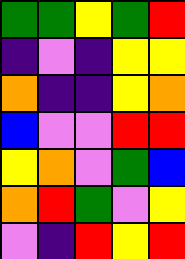[["green", "green", "yellow", "green", "red"], ["indigo", "violet", "indigo", "yellow", "yellow"], ["orange", "indigo", "indigo", "yellow", "orange"], ["blue", "violet", "violet", "red", "red"], ["yellow", "orange", "violet", "green", "blue"], ["orange", "red", "green", "violet", "yellow"], ["violet", "indigo", "red", "yellow", "red"]]